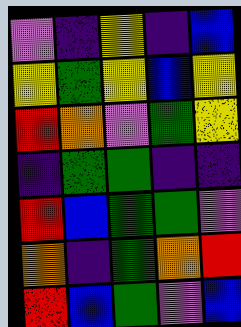[["violet", "indigo", "yellow", "indigo", "blue"], ["yellow", "green", "yellow", "blue", "yellow"], ["red", "orange", "violet", "green", "yellow"], ["indigo", "green", "green", "indigo", "indigo"], ["red", "blue", "green", "green", "violet"], ["orange", "indigo", "green", "orange", "red"], ["red", "blue", "green", "violet", "blue"]]